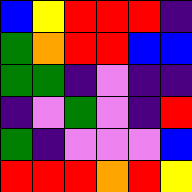[["blue", "yellow", "red", "red", "red", "indigo"], ["green", "orange", "red", "red", "blue", "blue"], ["green", "green", "indigo", "violet", "indigo", "indigo"], ["indigo", "violet", "green", "violet", "indigo", "red"], ["green", "indigo", "violet", "violet", "violet", "blue"], ["red", "red", "red", "orange", "red", "yellow"]]